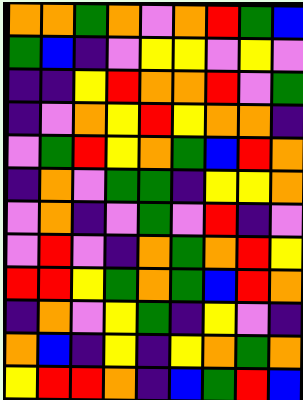[["orange", "orange", "green", "orange", "violet", "orange", "red", "green", "blue"], ["green", "blue", "indigo", "violet", "yellow", "yellow", "violet", "yellow", "violet"], ["indigo", "indigo", "yellow", "red", "orange", "orange", "red", "violet", "green"], ["indigo", "violet", "orange", "yellow", "red", "yellow", "orange", "orange", "indigo"], ["violet", "green", "red", "yellow", "orange", "green", "blue", "red", "orange"], ["indigo", "orange", "violet", "green", "green", "indigo", "yellow", "yellow", "orange"], ["violet", "orange", "indigo", "violet", "green", "violet", "red", "indigo", "violet"], ["violet", "red", "violet", "indigo", "orange", "green", "orange", "red", "yellow"], ["red", "red", "yellow", "green", "orange", "green", "blue", "red", "orange"], ["indigo", "orange", "violet", "yellow", "green", "indigo", "yellow", "violet", "indigo"], ["orange", "blue", "indigo", "yellow", "indigo", "yellow", "orange", "green", "orange"], ["yellow", "red", "red", "orange", "indigo", "blue", "green", "red", "blue"]]